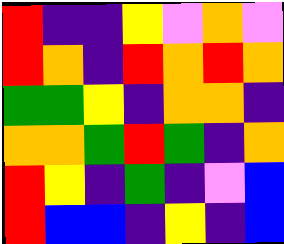[["red", "indigo", "indigo", "yellow", "violet", "orange", "violet"], ["red", "orange", "indigo", "red", "orange", "red", "orange"], ["green", "green", "yellow", "indigo", "orange", "orange", "indigo"], ["orange", "orange", "green", "red", "green", "indigo", "orange"], ["red", "yellow", "indigo", "green", "indigo", "violet", "blue"], ["red", "blue", "blue", "indigo", "yellow", "indigo", "blue"]]